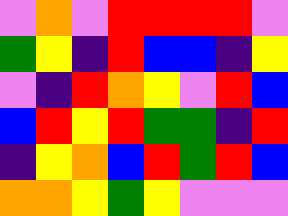[["violet", "orange", "violet", "red", "red", "red", "red", "violet"], ["green", "yellow", "indigo", "red", "blue", "blue", "indigo", "yellow"], ["violet", "indigo", "red", "orange", "yellow", "violet", "red", "blue"], ["blue", "red", "yellow", "red", "green", "green", "indigo", "red"], ["indigo", "yellow", "orange", "blue", "red", "green", "red", "blue"], ["orange", "orange", "yellow", "green", "yellow", "violet", "violet", "violet"]]